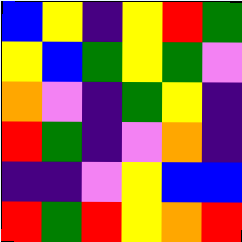[["blue", "yellow", "indigo", "yellow", "red", "green"], ["yellow", "blue", "green", "yellow", "green", "violet"], ["orange", "violet", "indigo", "green", "yellow", "indigo"], ["red", "green", "indigo", "violet", "orange", "indigo"], ["indigo", "indigo", "violet", "yellow", "blue", "blue"], ["red", "green", "red", "yellow", "orange", "red"]]